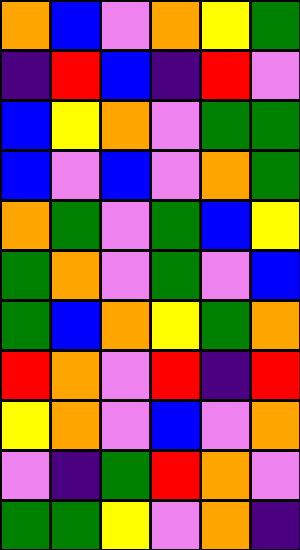[["orange", "blue", "violet", "orange", "yellow", "green"], ["indigo", "red", "blue", "indigo", "red", "violet"], ["blue", "yellow", "orange", "violet", "green", "green"], ["blue", "violet", "blue", "violet", "orange", "green"], ["orange", "green", "violet", "green", "blue", "yellow"], ["green", "orange", "violet", "green", "violet", "blue"], ["green", "blue", "orange", "yellow", "green", "orange"], ["red", "orange", "violet", "red", "indigo", "red"], ["yellow", "orange", "violet", "blue", "violet", "orange"], ["violet", "indigo", "green", "red", "orange", "violet"], ["green", "green", "yellow", "violet", "orange", "indigo"]]